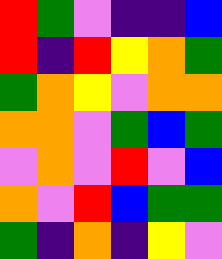[["red", "green", "violet", "indigo", "indigo", "blue"], ["red", "indigo", "red", "yellow", "orange", "green"], ["green", "orange", "yellow", "violet", "orange", "orange"], ["orange", "orange", "violet", "green", "blue", "green"], ["violet", "orange", "violet", "red", "violet", "blue"], ["orange", "violet", "red", "blue", "green", "green"], ["green", "indigo", "orange", "indigo", "yellow", "violet"]]